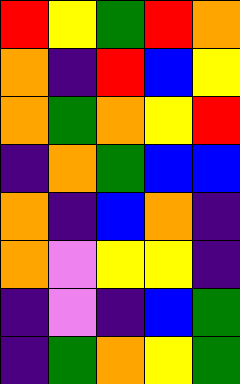[["red", "yellow", "green", "red", "orange"], ["orange", "indigo", "red", "blue", "yellow"], ["orange", "green", "orange", "yellow", "red"], ["indigo", "orange", "green", "blue", "blue"], ["orange", "indigo", "blue", "orange", "indigo"], ["orange", "violet", "yellow", "yellow", "indigo"], ["indigo", "violet", "indigo", "blue", "green"], ["indigo", "green", "orange", "yellow", "green"]]